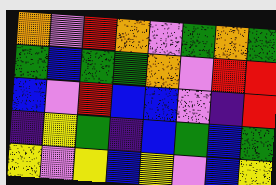[["orange", "violet", "red", "orange", "violet", "green", "orange", "green"], ["green", "blue", "green", "green", "orange", "violet", "red", "red"], ["blue", "violet", "red", "blue", "blue", "violet", "indigo", "red"], ["indigo", "yellow", "green", "indigo", "blue", "green", "blue", "green"], ["yellow", "violet", "yellow", "blue", "yellow", "violet", "blue", "yellow"]]